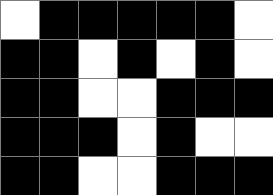[["white", "black", "black", "black", "black", "black", "white"], ["black", "black", "white", "black", "white", "black", "white"], ["black", "black", "white", "white", "black", "black", "black"], ["black", "black", "black", "white", "black", "white", "white"], ["black", "black", "white", "white", "black", "black", "black"]]